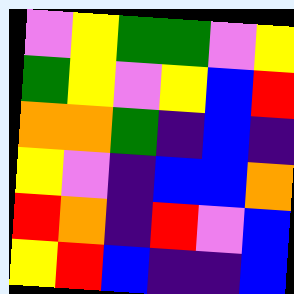[["violet", "yellow", "green", "green", "violet", "yellow"], ["green", "yellow", "violet", "yellow", "blue", "red"], ["orange", "orange", "green", "indigo", "blue", "indigo"], ["yellow", "violet", "indigo", "blue", "blue", "orange"], ["red", "orange", "indigo", "red", "violet", "blue"], ["yellow", "red", "blue", "indigo", "indigo", "blue"]]